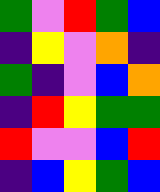[["green", "violet", "red", "green", "blue"], ["indigo", "yellow", "violet", "orange", "indigo"], ["green", "indigo", "violet", "blue", "orange"], ["indigo", "red", "yellow", "green", "green"], ["red", "violet", "violet", "blue", "red"], ["indigo", "blue", "yellow", "green", "blue"]]